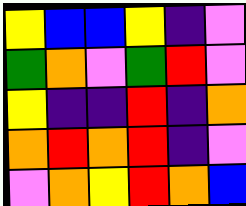[["yellow", "blue", "blue", "yellow", "indigo", "violet"], ["green", "orange", "violet", "green", "red", "violet"], ["yellow", "indigo", "indigo", "red", "indigo", "orange"], ["orange", "red", "orange", "red", "indigo", "violet"], ["violet", "orange", "yellow", "red", "orange", "blue"]]